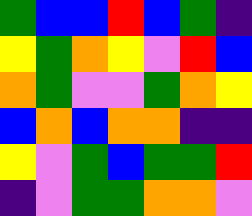[["green", "blue", "blue", "red", "blue", "green", "indigo"], ["yellow", "green", "orange", "yellow", "violet", "red", "blue"], ["orange", "green", "violet", "violet", "green", "orange", "yellow"], ["blue", "orange", "blue", "orange", "orange", "indigo", "indigo"], ["yellow", "violet", "green", "blue", "green", "green", "red"], ["indigo", "violet", "green", "green", "orange", "orange", "violet"]]